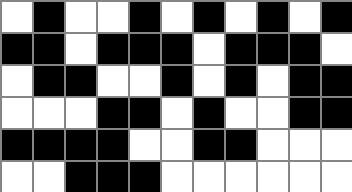[["white", "black", "white", "white", "black", "white", "black", "white", "black", "white", "black"], ["black", "black", "white", "black", "black", "black", "white", "black", "black", "black", "white"], ["white", "black", "black", "white", "white", "black", "white", "black", "white", "black", "black"], ["white", "white", "white", "black", "black", "white", "black", "white", "white", "black", "black"], ["black", "black", "black", "black", "white", "white", "black", "black", "white", "white", "white"], ["white", "white", "black", "black", "black", "white", "white", "white", "white", "white", "white"]]